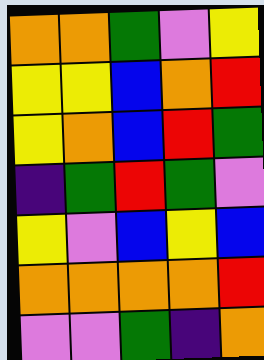[["orange", "orange", "green", "violet", "yellow"], ["yellow", "yellow", "blue", "orange", "red"], ["yellow", "orange", "blue", "red", "green"], ["indigo", "green", "red", "green", "violet"], ["yellow", "violet", "blue", "yellow", "blue"], ["orange", "orange", "orange", "orange", "red"], ["violet", "violet", "green", "indigo", "orange"]]